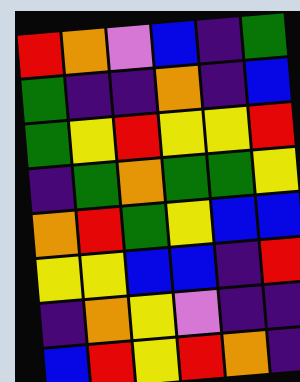[["red", "orange", "violet", "blue", "indigo", "green"], ["green", "indigo", "indigo", "orange", "indigo", "blue"], ["green", "yellow", "red", "yellow", "yellow", "red"], ["indigo", "green", "orange", "green", "green", "yellow"], ["orange", "red", "green", "yellow", "blue", "blue"], ["yellow", "yellow", "blue", "blue", "indigo", "red"], ["indigo", "orange", "yellow", "violet", "indigo", "indigo"], ["blue", "red", "yellow", "red", "orange", "indigo"]]